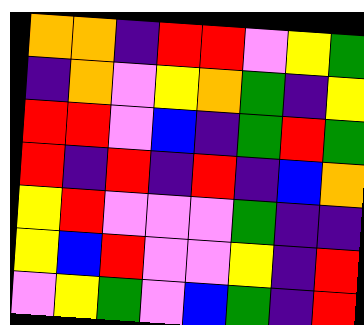[["orange", "orange", "indigo", "red", "red", "violet", "yellow", "green"], ["indigo", "orange", "violet", "yellow", "orange", "green", "indigo", "yellow"], ["red", "red", "violet", "blue", "indigo", "green", "red", "green"], ["red", "indigo", "red", "indigo", "red", "indigo", "blue", "orange"], ["yellow", "red", "violet", "violet", "violet", "green", "indigo", "indigo"], ["yellow", "blue", "red", "violet", "violet", "yellow", "indigo", "red"], ["violet", "yellow", "green", "violet", "blue", "green", "indigo", "red"]]